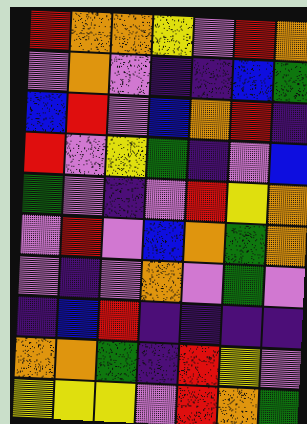[["red", "orange", "orange", "yellow", "violet", "red", "orange"], ["violet", "orange", "violet", "indigo", "indigo", "blue", "green"], ["blue", "red", "violet", "blue", "orange", "red", "indigo"], ["red", "violet", "yellow", "green", "indigo", "violet", "blue"], ["green", "violet", "indigo", "violet", "red", "yellow", "orange"], ["violet", "red", "violet", "blue", "orange", "green", "orange"], ["violet", "indigo", "violet", "orange", "violet", "green", "violet"], ["indigo", "blue", "red", "indigo", "indigo", "indigo", "indigo"], ["orange", "orange", "green", "indigo", "red", "yellow", "violet"], ["yellow", "yellow", "yellow", "violet", "red", "orange", "green"]]